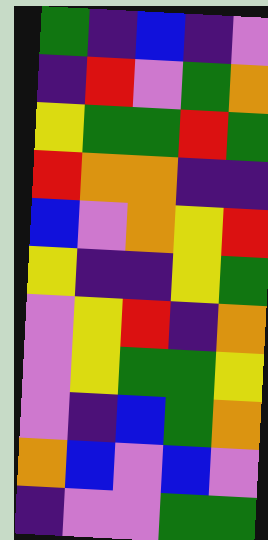[["green", "indigo", "blue", "indigo", "violet"], ["indigo", "red", "violet", "green", "orange"], ["yellow", "green", "green", "red", "green"], ["red", "orange", "orange", "indigo", "indigo"], ["blue", "violet", "orange", "yellow", "red"], ["yellow", "indigo", "indigo", "yellow", "green"], ["violet", "yellow", "red", "indigo", "orange"], ["violet", "yellow", "green", "green", "yellow"], ["violet", "indigo", "blue", "green", "orange"], ["orange", "blue", "violet", "blue", "violet"], ["indigo", "violet", "violet", "green", "green"]]